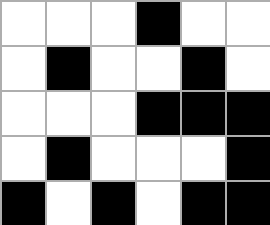[["white", "white", "white", "black", "white", "white"], ["white", "black", "white", "white", "black", "white"], ["white", "white", "white", "black", "black", "black"], ["white", "black", "white", "white", "white", "black"], ["black", "white", "black", "white", "black", "black"]]